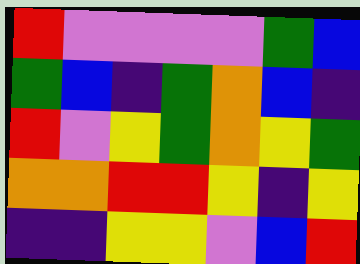[["red", "violet", "violet", "violet", "violet", "green", "blue"], ["green", "blue", "indigo", "green", "orange", "blue", "indigo"], ["red", "violet", "yellow", "green", "orange", "yellow", "green"], ["orange", "orange", "red", "red", "yellow", "indigo", "yellow"], ["indigo", "indigo", "yellow", "yellow", "violet", "blue", "red"]]